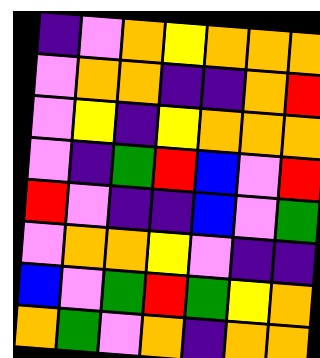[["indigo", "violet", "orange", "yellow", "orange", "orange", "orange"], ["violet", "orange", "orange", "indigo", "indigo", "orange", "red"], ["violet", "yellow", "indigo", "yellow", "orange", "orange", "orange"], ["violet", "indigo", "green", "red", "blue", "violet", "red"], ["red", "violet", "indigo", "indigo", "blue", "violet", "green"], ["violet", "orange", "orange", "yellow", "violet", "indigo", "indigo"], ["blue", "violet", "green", "red", "green", "yellow", "orange"], ["orange", "green", "violet", "orange", "indigo", "orange", "orange"]]